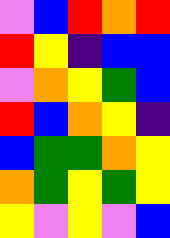[["violet", "blue", "red", "orange", "red"], ["red", "yellow", "indigo", "blue", "blue"], ["violet", "orange", "yellow", "green", "blue"], ["red", "blue", "orange", "yellow", "indigo"], ["blue", "green", "green", "orange", "yellow"], ["orange", "green", "yellow", "green", "yellow"], ["yellow", "violet", "yellow", "violet", "blue"]]